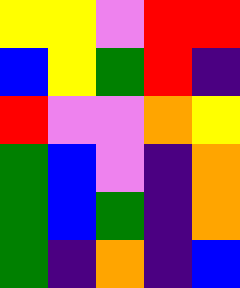[["yellow", "yellow", "violet", "red", "red"], ["blue", "yellow", "green", "red", "indigo"], ["red", "violet", "violet", "orange", "yellow"], ["green", "blue", "violet", "indigo", "orange"], ["green", "blue", "green", "indigo", "orange"], ["green", "indigo", "orange", "indigo", "blue"]]